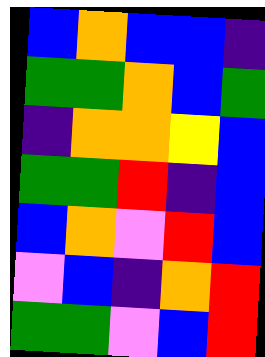[["blue", "orange", "blue", "blue", "indigo"], ["green", "green", "orange", "blue", "green"], ["indigo", "orange", "orange", "yellow", "blue"], ["green", "green", "red", "indigo", "blue"], ["blue", "orange", "violet", "red", "blue"], ["violet", "blue", "indigo", "orange", "red"], ["green", "green", "violet", "blue", "red"]]